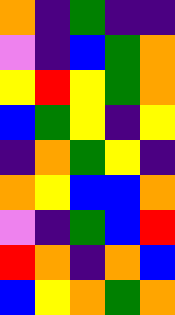[["orange", "indigo", "green", "indigo", "indigo"], ["violet", "indigo", "blue", "green", "orange"], ["yellow", "red", "yellow", "green", "orange"], ["blue", "green", "yellow", "indigo", "yellow"], ["indigo", "orange", "green", "yellow", "indigo"], ["orange", "yellow", "blue", "blue", "orange"], ["violet", "indigo", "green", "blue", "red"], ["red", "orange", "indigo", "orange", "blue"], ["blue", "yellow", "orange", "green", "orange"]]